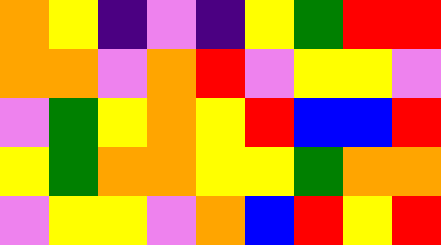[["orange", "yellow", "indigo", "violet", "indigo", "yellow", "green", "red", "red"], ["orange", "orange", "violet", "orange", "red", "violet", "yellow", "yellow", "violet"], ["violet", "green", "yellow", "orange", "yellow", "red", "blue", "blue", "red"], ["yellow", "green", "orange", "orange", "yellow", "yellow", "green", "orange", "orange"], ["violet", "yellow", "yellow", "violet", "orange", "blue", "red", "yellow", "red"]]